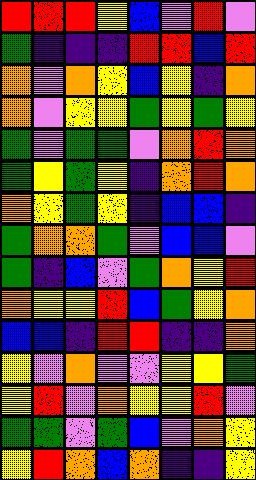[["red", "red", "red", "yellow", "blue", "violet", "red", "violet"], ["green", "indigo", "indigo", "indigo", "red", "red", "blue", "red"], ["orange", "violet", "orange", "yellow", "blue", "yellow", "indigo", "orange"], ["orange", "violet", "yellow", "yellow", "green", "yellow", "green", "yellow"], ["green", "violet", "green", "green", "violet", "orange", "red", "orange"], ["green", "yellow", "green", "yellow", "indigo", "orange", "red", "orange"], ["orange", "yellow", "green", "yellow", "indigo", "blue", "blue", "indigo"], ["green", "orange", "orange", "green", "violet", "blue", "blue", "violet"], ["green", "indigo", "blue", "violet", "green", "orange", "yellow", "red"], ["orange", "yellow", "yellow", "red", "blue", "green", "yellow", "orange"], ["blue", "blue", "indigo", "red", "red", "indigo", "indigo", "orange"], ["yellow", "violet", "orange", "violet", "violet", "yellow", "yellow", "green"], ["yellow", "red", "violet", "orange", "yellow", "yellow", "red", "violet"], ["green", "green", "violet", "green", "blue", "violet", "orange", "yellow"], ["yellow", "red", "orange", "blue", "orange", "indigo", "indigo", "yellow"]]